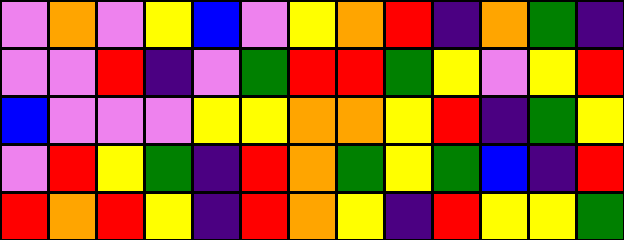[["violet", "orange", "violet", "yellow", "blue", "violet", "yellow", "orange", "red", "indigo", "orange", "green", "indigo"], ["violet", "violet", "red", "indigo", "violet", "green", "red", "red", "green", "yellow", "violet", "yellow", "red"], ["blue", "violet", "violet", "violet", "yellow", "yellow", "orange", "orange", "yellow", "red", "indigo", "green", "yellow"], ["violet", "red", "yellow", "green", "indigo", "red", "orange", "green", "yellow", "green", "blue", "indigo", "red"], ["red", "orange", "red", "yellow", "indigo", "red", "orange", "yellow", "indigo", "red", "yellow", "yellow", "green"]]